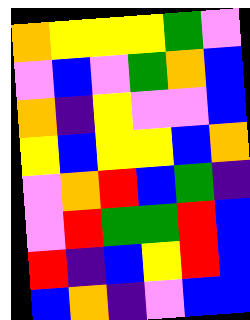[["orange", "yellow", "yellow", "yellow", "green", "violet"], ["violet", "blue", "violet", "green", "orange", "blue"], ["orange", "indigo", "yellow", "violet", "violet", "blue"], ["yellow", "blue", "yellow", "yellow", "blue", "orange"], ["violet", "orange", "red", "blue", "green", "indigo"], ["violet", "red", "green", "green", "red", "blue"], ["red", "indigo", "blue", "yellow", "red", "blue"], ["blue", "orange", "indigo", "violet", "blue", "blue"]]